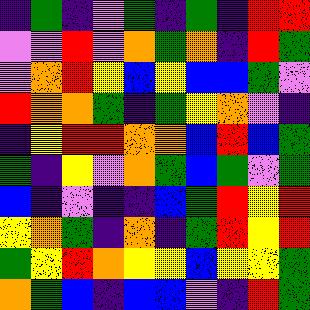[["indigo", "green", "indigo", "violet", "green", "indigo", "green", "indigo", "red", "red"], ["violet", "violet", "red", "violet", "orange", "green", "orange", "indigo", "red", "green"], ["violet", "orange", "red", "yellow", "blue", "yellow", "blue", "blue", "green", "violet"], ["red", "orange", "orange", "green", "indigo", "green", "yellow", "orange", "violet", "indigo"], ["indigo", "yellow", "red", "red", "orange", "orange", "blue", "red", "blue", "green"], ["green", "indigo", "yellow", "violet", "orange", "green", "blue", "green", "violet", "green"], ["blue", "indigo", "violet", "indigo", "indigo", "blue", "green", "red", "yellow", "red"], ["yellow", "orange", "green", "indigo", "orange", "indigo", "green", "red", "yellow", "red"], ["green", "yellow", "red", "orange", "yellow", "yellow", "blue", "yellow", "yellow", "green"], ["orange", "green", "blue", "indigo", "blue", "blue", "violet", "indigo", "red", "green"]]